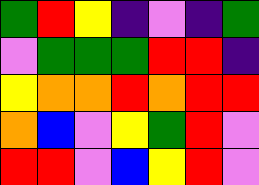[["green", "red", "yellow", "indigo", "violet", "indigo", "green"], ["violet", "green", "green", "green", "red", "red", "indigo"], ["yellow", "orange", "orange", "red", "orange", "red", "red"], ["orange", "blue", "violet", "yellow", "green", "red", "violet"], ["red", "red", "violet", "blue", "yellow", "red", "violet"]]